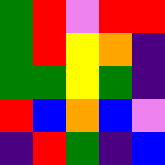[["green", "red", "violet", "red", "red"], ["green", "red", "yellow", "orange", "indigo"], ["green", "green", "yellow", "green", "indigo"], ["red", "blue", "orange", "blue", "violet"], ["indigo", "red", "green", "indigo", "blue"]]